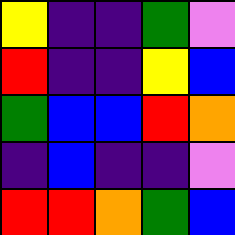[["yellow", "indigo", "indigo", "green", "violet"], ["red", "indigo", "indigo", "yellow", "blue"], ["green", "blue", "blue", "red", "orange"], ["indigo", "blue", "indigo", "indigo", "violet"], ["red", "red", "orange", "green", "blue"]]